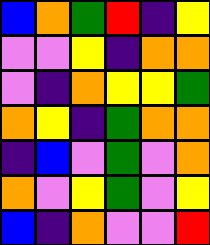[["blue", "orange", "green", "red", "indigo", "yellow"], ["violet", "violet", "yellow", "indigo", "orange", "orange"], ["violet", "indigo", "orange", "yellow", "yellow", "green"], ["orange", "yellow", "indigo", "green", "orange", "orange"], ["indigo", "blue", "violet", "green", "violet", "orange"], ["orange", "violet", "yellow", "green", "violet", "yellow"], ["blue", "indigo", "orange", "violet", "violet", "red"]]